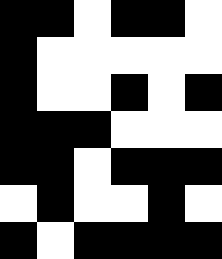[["black", "black", "white", "black", "black", "white"], ["black", "white", "white", "white", "white", "white"], ["black", "white", "white", "black", "white", "black"], ["black", "black", "black", "white", "white", "white"], ["black", "black", "white", "black", "black", "black"], ["white", "black", "white", "white", "black", "white"], ["black", "white", "black", "black", "black", "black"]]